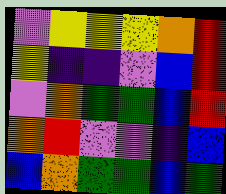[["violet", "yellow", "yellow", "yellow", "orange", "red"], ["yellow", "indigo", "indigo", "violet", "blue", "red"], ["violet", "orange", "green", "green", "blue", "red"], ["orange", "red", "violet", "violet", "indigo", "blue"], ["blue", "orange", "green", "green", "blue", "green"]]